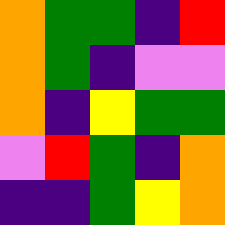[["orange", "green", "green", "indigo", "red"], ["orange", "green", "indigo", "violet", "violet"], ["orange", "indigo", "yellow", "green", "green"], ["violet", "red", "green", "indigo", "orange"], ["indigo", "indigo", "green", "yellow", "orange"]]